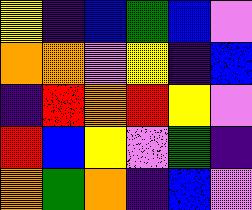[["yellow", "indigo", "blue", "green", "blue", "violet"], ["orange", "orange", "violet", "yellow", "indigo", "blue"], ["indigo", "red", "orange", "red", "yellow", "violet"], ["red", "blue", "yellow", "violet", "green", "indigo"], ["orange", "green", "orange", "indigo", "blue", "violet"]]